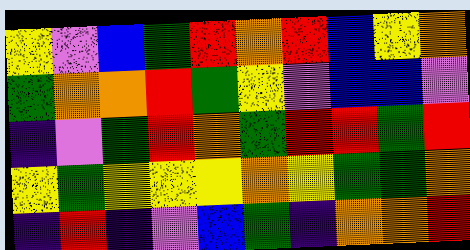[["yellow", "violet", "blue", "green", "red", "orange", "red", "blue", "yellow", "orange"], ["green", "orange", "orange", "red", "green", "yellow", "violet", "blue", "blue", "violet"], ["indigo", "violet", "green", "red", "orange", "green", "red", "red", "green", "red"], ["yellow", "green", "yellow", "yellow", "yellow", "orange", "yellow", "green", "green", "orange"], ["indigo", "red", "indigo", "violet", "blue", "green", "indigo", "orange", "orange", "red"]]